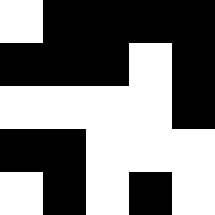[["white", "black", "black", "black", "black"], ["black", "black", "black", "white", "black"], ["white", "white", "white", "white", "black"], ["black", "black", "white", "white", "white"], ["white", "black", "white", "black", "white"]]